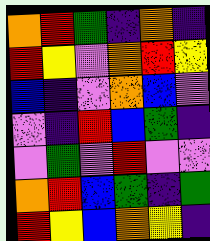[["orange", "red", "green", "indigo", "orange", "indigo"], ["red", "yellow", "violet", "orange", "red", "yellow"], ["blue", "indigo", "violet", "orange", "blue", "violet"], ["violet", "indigo", "red", "blue", "green", "indigo"], ["violet", "green", "violet", "red", "violet", "violet"], ["orange", "red", "blue", "green", "indigo", "green"], ["red", "yellow", "blue", "orange", "yellow", "indigo"]]